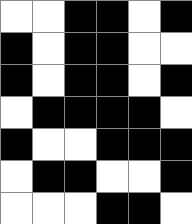[["white", "white", "black", "black", "white", "black"], ["black", "white", "black", "black", "white", "white"], ["black", "white", "black", "black", "white", "black"], ["white", "black", "black", "black", "black", "white"], ["black", "white", "white", "black", "black", "black"], ["white", "black", "black", "white", "white", "black"], ["white", "white", "white", "black", "black", "white"]]